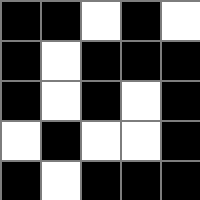[["black", "black", "white", "black", "white"], ["black", "white", "black", "black", "black"], ["black", "white", "black", "white", "black"], ["white", "black", "white", "white", "black"], ["black", "white", "black", "black", "black"]]